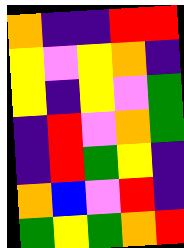[["orange", "indigo", "indigo", "red", "red"], ["yellow", "violet", "yellow", "orange", "indigo"], ["yellow", "indigo", "yellow", "violet", "green"], ["indigo", "red", "violet", "orange", "green"], ["indigo", "red", "green", "yellow", "indigo"], ["orange", "blue", "violet", "red", "indigo"], ["green", "yellow", "green", "orange", "red"]]